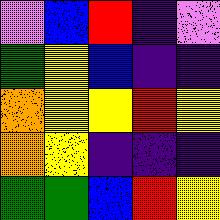[["violet", "blue", "red", "indigo", "violet"], ["green", "yellow", "blue", "indigo", "indigo"], ["orange", "yellow", "yellow", "red", "yellow"], ["orange", "yellow", "indigo", "indigo", "indigo"], ["green", "green", "blue", "red", "yellow"]]